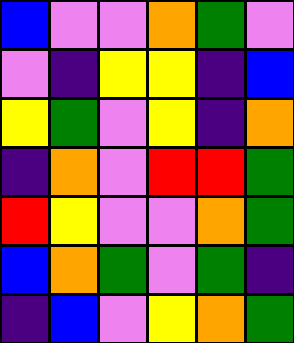[["blue", "violet", "violet", "orange", "green", "violet"], ["violet", "indigo", "yellow", "yellow", "indigo", "blue"], ["yellow", "green", "violet", "yellow", "indigo", "orange"], ["indigo", "orange", "violet", "red", "red", "green"], ["red", "yellow", "violet", "violet", "orange", "green"], ["blue", "orange", "green", "violet", "green", "indigo"], ["indigo", "blue", "violet", "yellow", "orange", "green"]]